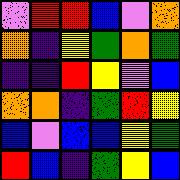[["violet", "red", "red", "blue", "violet", "orange"], ["orange", "indigo", "yellow", "green", "orange", "green"], ["indigo", "indigo", "red", "yellow", "violet", "blue"], ["orange", "orange", "indigo", "green", "red", "yellow"], ["blue", "violet", "blue", "blue", "yellow", "green"], ["red", "blue", "indigo", "green", "yellow", "blue"]]